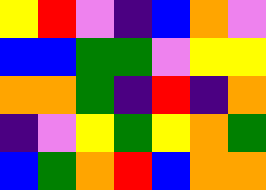[["yellow", "red", "violet", "indigo", "blue", "orange", "violet"], ["blue", "blue", "green", "green", "violet", "yellow", "yellow"], ["orange", "orange", "green", "indigo", "red", "indigo", "orange"], ["indigo", "violet", "yellow", "green", "yellow", "orange", "green"], ["blue", "green", "orange", "red", "blue", "orange", "orange"]]